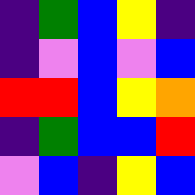[["indigo", "green", "blue", "yellow", "indigo"], ["indigo", "violet", "blue", "violet", "blue"], ["red", "red", "blue", "yellow", "orange"], ["indigo", "green", "blue", "blue", "red"], ["violet", "blue", "indigo", "yellow", "blue"]]